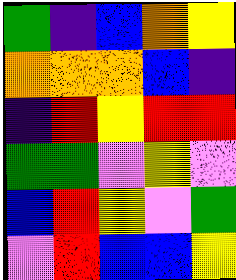[["green", "indigo", "blue", "orange", "yellow"], ["orange", "orange", "orange", "blue", "indigo"], ["indigo", "red", "yellow", "red", "red"], ["green", "green", "violet", "yellow", "violet"], ["blue", "red", "yellow", "violet", "green"], ["violet", "red", "blue", "blue", "yellow"]]